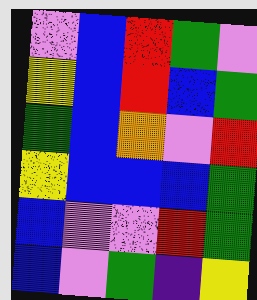[["violet", "blue", "red", "green", "violet"], ["yellow", "blue", "red", "blue", "green"], ["green", "blue", "orange", "violet", "red"], ["yellow", "blue", "blue", "blue", "green"], ["blue", "violet", "violet", "red", "green"], ["blue", "violet", "green", "indigo", "yellow"]]